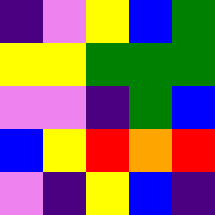[["indigo", "violet", "yellow", "blue", "green"], ["yellow", "yellow", "green", "green", "green"], ["violet", "violet", "indigo", "green", "blue"], ["blue", "yellow", "red", "orange", "red"], ["violet", "indigo", "yellow", "blue", "indigo"]]